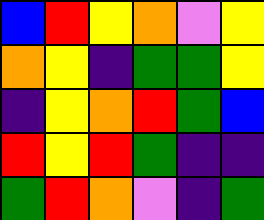[["blue", "red", "yellow", "orange", "violet", "yellow"], ["orange", "yellow", "indigo", "green", "green", "yellow"], ["indigo", "yellow", "orange", "red", "green", "blue"], ["red", "yellow", "red", "green", "indigo", "indigo"], ["green", "red", "orange", "violet", "indigo", "green"]]